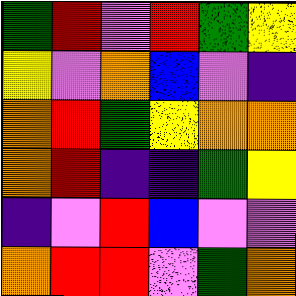[["green", "red", "violet", "red", "green", "yellow"], ["yellow", "violet", "orange", "blue", "violet", "indigo"], ["orange", "red", "green", "yellow", "orange", "orange"], ["orange", "red", "indigo", "indigo", "green", "yellow"], ["indigo", "violet", "red", "blue", "violet", "violet"], ["orange", "red", "red", "violet", "green", "orange"]]